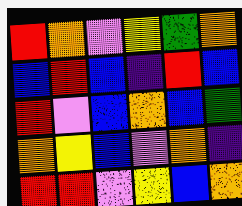[["red", "orange", "violet", "yellow", "green", "orange"], ["blue", "red", "blue", "indigo", "red", "blue"], ["red", "violet", "blue", "orange", "blue", "green"], ["orange", "yellow", "blue", "violet", "orange", "indigo"], ["red", "red", "violet", "yellow", "blue", "orange"]]